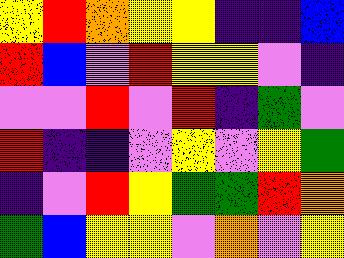[["yellow", "red", "orange", "yellow", "yellow", "indigo", "indigo", "blue"], ["red", "blue", "violet", "red", "yellow", "yellow", "violet", "indigo"], ["violet", "violet", "red", "violet", "red", "indigo", "green", "violet"], ["red", "indigo", "indigo", "violet", "yellow", "violet", "yellow", "green"], ["indigo", "violet", "red", "yellow", "green", "green", "red", "orange"], ["green", "blue", "yellow", "yellow", "violet", "orange", "violet", "yellow"]]